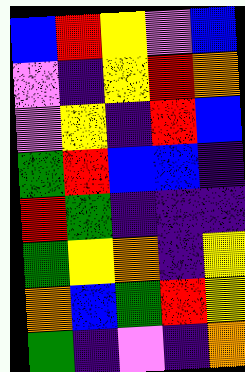[["blue", "red", "yellow", "violet", "blue"], ["violet", "indigo", "yellow", "red", "orange"], ["violet", "yellow", "indigo", "red", "blue"], ["green", "red", "blue", "blue", "indigo"], ["red", "green", "indigo", "indigo", "indigo"], ["green", "yellow", "orange", "indigo", "yellow"], ["orange", "blue", "green", "red", "yellow"], ["green", "indigo", "violet", "indigo", "orange"]]